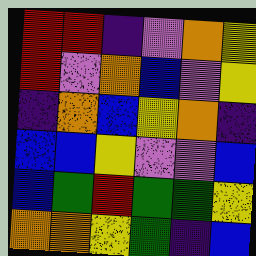[["red", "red", "indigo", "violet", "orange", "yellow"], ["red", "violet", "orange", "blue", "violet", "yellow"], ["indigo", "orange", "blue", "yellow", "orange", "indigo"], ["blue", "blue", "yellow", "violet", "violet", "blue"], ["blue", "green", "red", "green", "green", "yellow"], ["orange", "orange", "yellow", "green", "indigo", "blue"]]